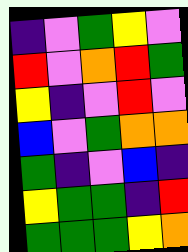[["indigo", "violet", "green", "yellow", "violet"], ["red", "violet", "orange", "red", "green"], ["yellow", "indigo", "violet", "red", "violet"], ["blue", "violet", "green", "orange", "orange"], ["green", "indigo", "violet", "blue", "indigo"], ["yellow", "green", "green", "indigo", "red"], ["green", "green", "green", "yellow", "orange"]]